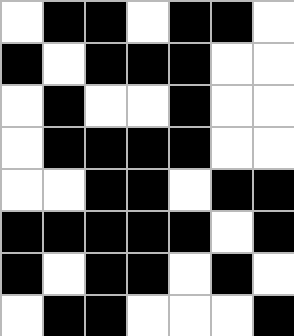[["white", "black", "black", "white", "black", "black", "white"], ["black", "white", "black", "black", "black", "white", "white"], ["white", "black", "white", "white", "black", "white", "white"], ["white", "black", "black", "black", "black", "white", "white"], ["white", "white", "black", "black", "white", "black", "black"], ["black", "black", "black", "black", "black", "white", "black"], ["black", "white", "black", "black", "white", "black", "white"], ["white", "black", "black", "white", "white", "white", "black"]]